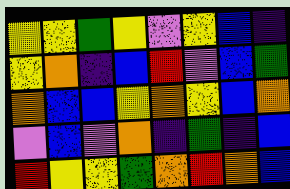[["yellow", "yellow", "green", "yellow", "violet", "yellow", "blue", "indigo"], ["yellow", "orange", "indigo", "blue", "red", "violet", "blue", "green"], ["orange", "blue", "blue", "yellow", "orange", "yellow", "blue", "orange"], ["violet", "blue", "violet", "orange", "indigo", "green", "indigo", "blue"], ["red", "yellow", "yellow", "green", "orange", "red", "orange", "blue"]]